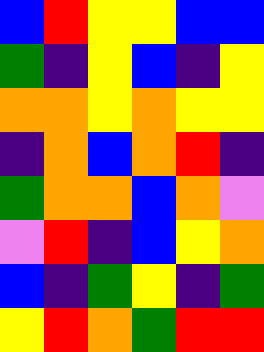[["blue", "red", "yellow", "yellow", "blue", "blue"], ["green", "indigo", "yellow", "blue", "indigo", "yellow"], ["orange", "orange", "yellow", "orange", "yellow", "yellow"], ["indigo", "orange", "blue", "orange", "red", "indigo"], ["green", "orange", "orange", "blue", "orange", "violet"], ["violet", "red", "indigo", "blue", "yellow", "orange"], ["blue", "indigo", "green", "yellow", "indigo", "green"], ["yellow", "red", "orange", "green", "red", "red"]]